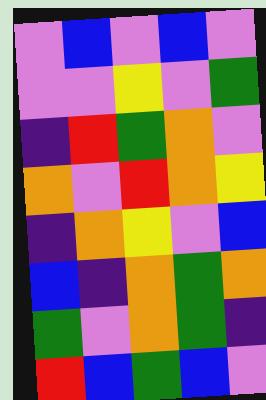[["violet", "blue", "violet", "blue", "violet"], ["violet", "violet", "yellow", "violet", "green"], ["indigo", "red", "green", "orange", "violet"], ["orange", "violet", "red", "orange", "yellow"], ["indigo", "orange", "yellow", "violet", "blue"], ["blue", "indigo", "orange", "green", "orange"], ["green", "violet", "orange", "green", "indigo"], ["red", "blue", "green", "blue", "violet"]]